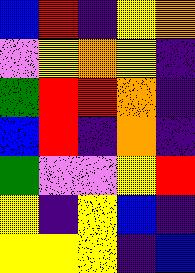[["blue", "red", "indigo", "yellow", "orange"], ["violet", "yellow", "orange", "yellow", "indigo"], ["green", "red", "red", "orange", "indigo"], ["blue", "red", "indigo", "orange", "indigo"], ["green", "violet", "violet", "yellow", "red"], ["yellow", "indigo", "yellow", "blue", "indigo"], ["yellow", "yellow", "yellow", "indigo", "blue"]]